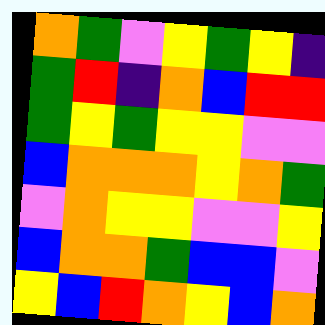[["orange", "green", "violet", "yellow", "green", "yellow", "indigo"], ["green", "red", "indigo", "orange", "blue", "red", "red"], ["green", "yellow", "green", "yellow", "yellow", "violet", "violet"], ["blue", "orange", "orange", "orange", "yellow", "orange", "green"], ["violet", "orange", "yellow", "yellow", "violet", "violet", "yellow"], ["blue", "orange", "orange", "green", "blue", "blue", "violet"], ["yellow", "blue", "red", "orange", "yellow", "blue", "orange"]]